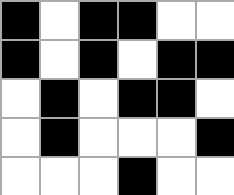[["black", "white", "black", "black", "white", "white"], ["black", "white", "black", "white", "black", "black"], ["white", "black", "white", "black", "black", "white"], ["white", "black", "white", "white", "white", "black"], ["white", "white", "white", "black", "white", "white"]]